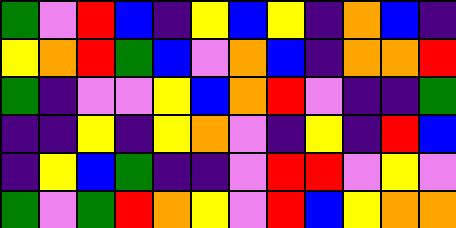[["green", "violet", "red", "blue", "indigo", "yellow", "blue", "yellow", "indigo", "orange", "blue", "indigo"], ["yellow", "orange", "red", "green", "blue", "violet", "orange", "blue", "indigo", "orange", "orange", "red"], ["green", "indigo", "violet", "violet", "yellow", "blue", "orange", "red", "violet", "indigo", "indigo", "green"], ["indigo", "indigo", "yellow", "indigo", "yellow", "orange", "violet", "indigo", "yellow", "indigo", "red", "blue"], ["indigo", "yellow", "blue", "green", "indigo", "indigo", "violet", "red", "red", "violet", "yellow", "violet"], ["green", "violet", "green", "red", "orange", "yellow", "violet", "red", "blue", "yellow", "orange", "orange"]]